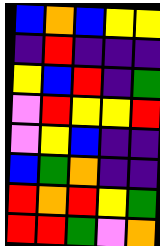[["blue", "orange", "blue", "yellow", "yellow"], ["indigo", "red", "indigo", "indigo", "indigo"], ["yellow", "blue", "red", "indigo", "green"], ["violet", "red", "yellow", "yellow", "red"], ["violet", "yellow", "blue", "indigo", "indigo"], ["blue", "green", "orange", "indigo", "indigo"], ["red", "orange", "red", "yellow", "green"], ["red", "red", "green", "violet", "orange"]]